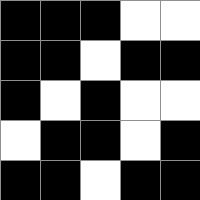[["black", "black", "black", "white", "white"], ["black", "black", "white", "black", "black"], ["black", "white", "black", "white", "white"], ["white", "black", "black", "white", "black"], ["black", "black", "white", "black", "black"]]